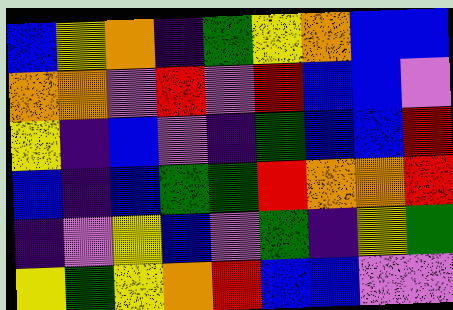[["blue", "yellow", "orange", "indigo", "green", "yellow", "orange", "blue", "blue"], ["orange", "orange", "violet", "red", "violet", "red", "blue", "blue", "violet"], ["yellow", "indigo", "blue", "violet", "indigo", "green", "blue", "blue", "red"], ["blue", "indigo", "blue", "green", "green", "red", "orange", "orange", "red"], ["indigo", "violet", "yellow", "blue", "violet", "green", "indigo", "yellow", "green"], ["yellow", "green", "yellow", "orange", "red", "blue", "blue", "violet", "violet"]]